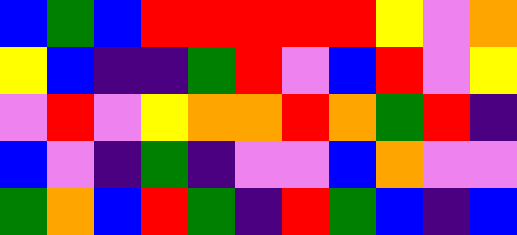[["blue", "green", "blue", "red", "red", "red", "red", "red", "yellow", "violet", "orange"], ["yellow", "blue", "indigo", "indigo", "green", "red", "violet", "blue", "red", "violet", "yellow"], ["violet", "red", "violet", "yellow", "orange", "orange", "red", "orange", "green", "red", "indigo"], ["blue", "violet", "indigo", "green", "indigo", "violet", "violet", "blue", "orange", "violet", "violet"], ["green", "orange", "blue", "red", "green", "indigo", "red", "green", "blue", "indigo", "blue"]]